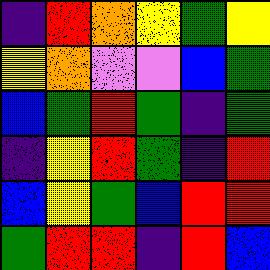[["indigo", "red", "orange", "yellow", "green", "yellow"], ["yellow", "orange", "violet", "violet", "blue", "green"], ["blue", "green", "red", "green", "indigo", "green"], ["indigo", "yellow", "red", "green", "indigo", "red"], ["blue", "yellow", "green", "blue", "red", "red"], ["green", "red", "red", "indigo", "red", "blue"]]